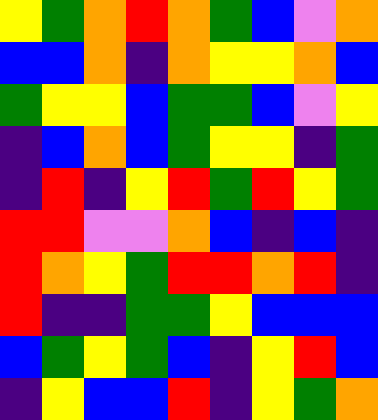[["yellow", "green", "orange", "red", "orange", "green", "blue", "violet", "orange"], ["blue", "blue", "orange", "indigo", "orange", "yellow", "yellow", "orange", "blue"], ["green", "yellow", "yellow", "blue", "green", "green", "blue", "violet", "yellow"], ["indigo", "blue", "orange", "blue", "green", "yellow", "yellow", "indigo", "green"], ["indigo", "red", "indigo", "yellow", "red", "green", "red", "yellow", "green"], ["red", "red", "violet", "violet", "orange", "blue", "indigo", "blue", "indigo"], ["red", "orange", "yellow", "green", "red", "red", "orange", "red", "indigo"], ["red", "indigo", "indigo", "green", "green", "yellow", "blue", "blue", "blue"], ["blue", "green", "yellow", "green", "blue", "indigo", "yellow", "red", "blue"], ["indigo", "yellow", "blue", "blue", "red", "indigo", "yellow", "green", "orange"]]